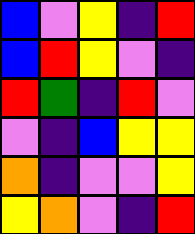[["blue", "violet", "yellow", "indigo", "red"], ["blue", "red", "yellow", "violet", "indigo"], ["red", "green", "indigo", "red", "violet"], ["violet", "indigo", "blue", "yellow", "yellow"], ["orange", "indigo", "violet", "violet", "yellow"], ["yellow", "orange", "violet", "indigo", "red"]]